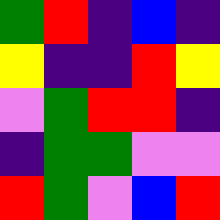[["green", "red", "indigo", "blue", "indigo"], ["yellow", "indigo", "indigo", "red", "yellow"], ["violet", "green", "red", "red", "indigo"], ["indigo", "green", "green", "violet", "violet"], ["red", "green", "violet", "blue", "red"]]